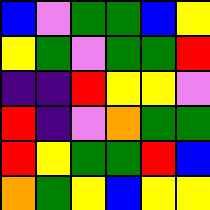[["blue", "violet", "green", "green", "blue", "yellow"], ["yellow", "green", "violet", "green", "green", "red"], ["indigo", "indigo", "red", "yellow", "yellow", "violet"], ["red", "indigo", "violet", "orange", "green", "green"], ["red", "yellow", "green", "green", "red", "blue"], ["orange", "green", "yellow", "blue", "yellow", "yellow"]]